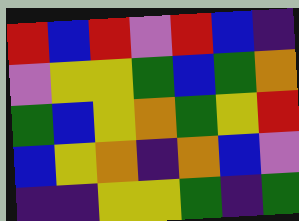[["red", "blue", "red", "violet", "red", "blue", "indigo"], ["violet", "yellow", "yellow", "green", "blue", "green", "orange"], ["green", "blue", "yellow", "orange", "green", "yellow", "red"], ["blue", "yellow", "orange", "indigo", "orange", "blue", "violet"], ["indigo", "indigo", "yellow", "yellow", "green", "indigo", "green"]]